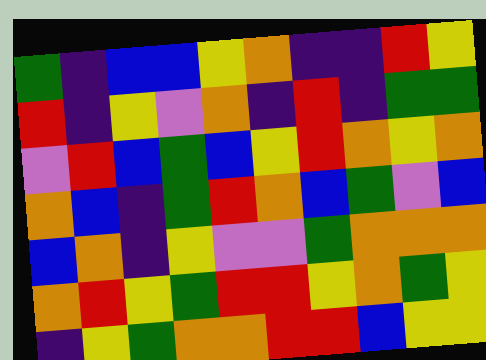[["green", "indigo", "blue", "blue", "yellow", "orange", "indigo", "indigo", "red", "yellow"], ["red", "indigo", "yellow", "violet", "orange", "indigo", "red", "indigo", "green", "green"], ["violet", "red", "blue", "green", "blue", "yellow", "red", "orange", "yellow", "orange"], ["orange", "blue", "indigo", "green", "red", "orange", "blue", "green", "violet", "blue"], ["blue", "orange", "indigo", "yellow", "violet", "violet", "green", "orange", "orange", "orange"], ["orange", "red", "yellow", "green", "red", "red", "yellow", "orange", "green", "yellow"], ["indigo", "yellow", "green", "orange", "orange", "red", "red", "blue", "yellow", "yellow"]]